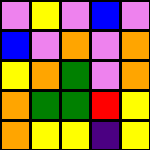[["violet", "yellow", "violet", "blue", "violet"], ["blue", "violet", "orange", "violet", "orange"], ["yellow", "orange", "green", "violet", "orange"], ["orange", "green", "green", "red", "yellow"], ["orange", "yellow", "yellow", "indigo", "yellow"]]